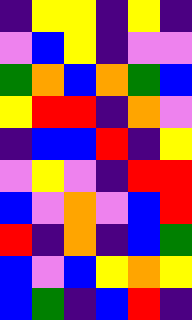[["indigo", "yellow", "yellow", "indigo", "yellow", "indigo"], ["violet", "blue", "yellow", "indigo", "violet", "violet"], ["green", "orange", "blue", "orange", "green", "blue"], ["yellow", "red", "red", "indigo", "orange", "violet"], ["indigo", "blue", "blue", "red", "indigo", "yellow"], ["violet", "yellow", "violet", "indigo", "red", "red"], ["blue", "violet", "orange", "violet", "blue", "red"], ["red", "indigo", "orange", "indigo", "blue", "green"], ["blue", "violet", "blue", "yellow", "orange", "yellow"], ["blue", "green", "indigo", "blue", "red", "indigo"]]